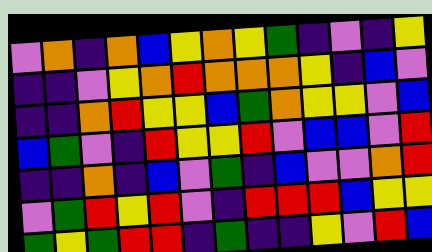[["violet", "orange", "indigo", "orange", "blue", "yellow", "orange", "yellow", "green", "indigo", "violet", "indigo", "yellow"], ["indigo", "indigo", "violet", "yellow", "orange", "red", "orange", "orange", "orange", "yellow", "indigo", "blue", "violet"], ["indigo", "indigo", "orange", "red", "yellow", "yellow", "blue", "green", "orange", "yellow", "yellow", "violet", "blue"], ["blue", "green", "violet", "indigo", "red", "yellow", "yellow", "red", "violet", "blue", "blue", "violet", "red"], ["indigo", "indigo", "orange", "indigo", "blue", "violet", "green", "indigo", "blue", "violet", "violet", "orange", "red"], ["violet", "green", "red", "yellow", "red", "violet", "indigo", "red", "red", "red", "blue", "yellow", "yellow"], ["green", "yellow", "green", "red", "red", "indigo", "green", "indigo", "indigo", "yellow", "violet", "red", "blue"]]